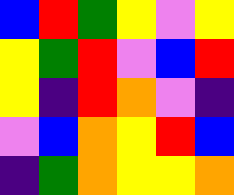[["blue", "red", "green", "yellow", "violet", "yellow"], ["yellow", "green", "red", "violet", "blue", "red"], ["yellow", "indigo", "red", "orange", "violet", "indigo"], ["violet", "blue", "orange", "yellow", "red", "blue"], ["indigo", "green", "orange", "yellow", "yellow", "orange"]]